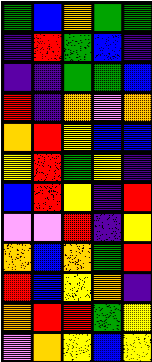[["green", "blue", "orange", "green", "green"], ["indigo", "red", "green", "blue", "indigo"], ["indigo", "indigo", "green", "green", "blue"], ["red", "indigo", "orange", "violet", "orange"], ["orange", "red", "yellow", "blue", "blue"], ["yellow", "red", "green", "yellow", "indigo"], ["blue", "red", "yellow", "indigo", "red"], ["violet", "violet", "red", "indigo", "yellow"], ["orange", "blue", "orange", "green", "red"], ["red", "blue", "yellow", "orange", "indigo"], ["orange", "red", "red", "green", "yellow"], ["violet", "orange", "yellow", "blue", "yellow"]]